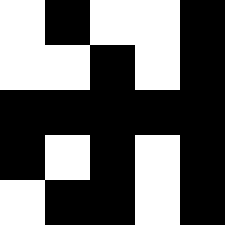[["white", "black", "white", "white", "black"], ["white", "white", "black", "white", "black"], ["black", "black", "black", "black", "black"], ["black", "white", "black", "white", "black"], ["white", "black", "black", "white", "black"]]